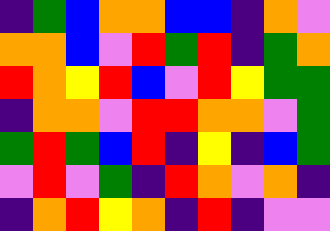[["indigo", "green", "blue", "orange", "orange", "blue", "blue", "indigo", "orange", "violet"], ["orange", "orange", "blue", "violet", "red", "green", "red", "indigo", "green", "orange"], ["red", "orange", "yellow", "red", "blue", "violet", "red", "yellow", "green", "green"], ["indigo", "orange", "orange", "violet", "red", "red", "orange", "orange", "violet", "green"], ["green", "red", "green", "blue", "red", "indigo", "yellow", "indigo", "blue", "green"], ["violet", "red", "violet", "green", "indigo", "red", "orange", "violet", "orange", "indigo"], ["indigo", "orange", "red", "yellow", "orange", "indigo", "red", "indigo", "violet", "violet"]]